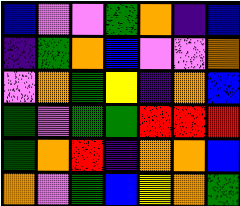[["blue", "violet", "violet", "green", "orange", "indigo", "blue"], ["indigo", "green", "orange", "blue", "violet", "violet", "orange"], ["violet", "orange", "green", "yellow", "indigo", "orange", "blue"], ["green", "violet", "green", "green", "red", "red", "red"], ["green", "orange", "red", "indigo", "orange", "orange", "blue"], ["orange", "violet", "green", "blue", "yellow", "orange", "green"]]